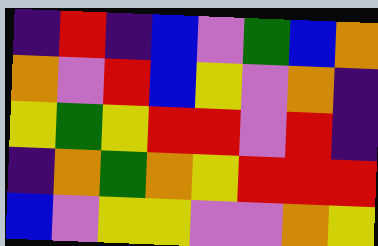[["indigo", "red", "indigo", "blue", "violet", "green", "blue", "orange"], ["orange", "violet", "red", "blue", "yellow", "violet", "orange", "indigo"], ["yellow", "green", "yellow", "red", "red", "violet", "red", "indigo"], ["indigo", "orange", "green", "orange", "yellow", "red", "red", "red"], ["blue", "violet", "yellow", "yellow", "violet", "violet", "orange", "yellow"]]